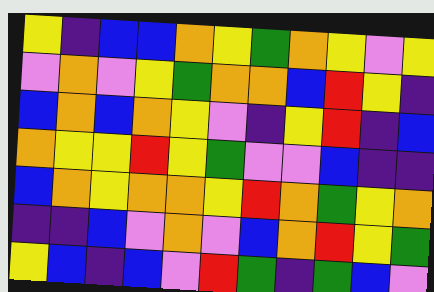[["yellow", "indigo", "blue", "blue", "orange", "yellow", "green", "orange", "yellow", "violet", "yellow"], ["violet", "orange", "violet", "yellow", "green", "orange", "orange", "blue", "red", "yellow", "indigo"], ["blue", "orange", "blue", "orange", "yellow", "violet", "indigo", "yellow", "red", "indigo", "blue"], ["orange", "yellow", "yellow", "red", "yellow", "green", "violet", "violet", "blue", "indigo", "indigo"], ["blue", "orange", "yellow", "orange", "orange", "yellow", "red", "orange", "green", "yellow", "orange"], ["indigo", "indigo", "blue", "violet", "orange", "violet", "blue", "orange", "red", "yellow", "green"], ["yellow", "blue", "indigo", "blue", "violet", "red", "green", "indigo", "green", "blue", "violet"]]